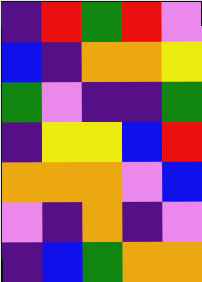[["indigo", "red", "green", "red", "violet"], ["blue", "indigo", "orange", "orange", "yellow"], ["green", "violet", "indigo", "indigo", "green"], ["indigo", "yellow", "yellow", "blue", "red"], ["orange", "orange", "orange", "violet", "blue"], ["violet", "indigo", "orange", "indigo", "violet"], ["indigo", "blue", "green", "orange", "orange"]]